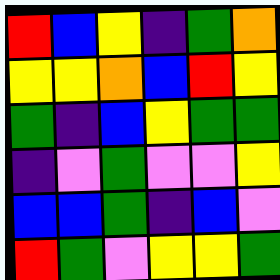[["red", "blue", "yellow", "indigo", "green", "orange"], ["yellow", "yellow", "orange", "blue", "red", "yellow"], ["green", "indigo", "blue", "yellow", "green", "green"], ["indigo", "violet", "green", "violet", "violet", "yellow"], ["blue", "blue", "green", "indigo", "blue", "violet"], ["red", "green", "violet", "yellow", "yellow", "green"]]